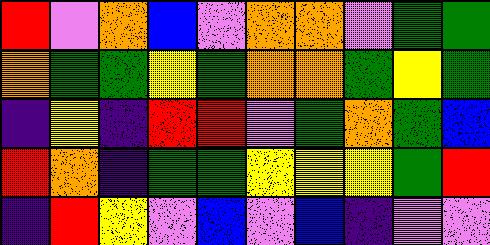[["red", "violet", "orange", "blue", "violet", "orange", "orange", "violet", "green", "green"], ["orange", "green", "green", "yellow", "green", "orange", "orange", "green", "yellow", "green"], ["indigo", "yellow", "indigo", "red", "red", "violet", "green", "orange", "green", "blue"], ["red", "orange", "indigo", "green", "green", "yellow", "yellow", "yellow", "green", "red"], ["indigo", "red", "yellow", "violet", "blue", "violet", "blue", "indigo", "violet", "violet"]]